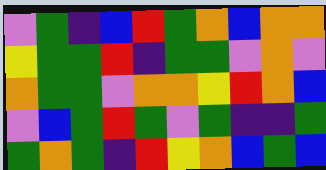[["violet", "green", "indigo", "blue", "red", "green", "orange", "blue", "orange", "orange"], ["yellow", "green", "green", "red", "indigo", "green", "green", "violet", "orange", "violet"], ["orange", "green", "green", "violet", "orange", "orange", "yellow", "red", "orange", "blue"], ["violet", "blue", "green", "red", "green", "violet", "green", "indigo", "indigo", "green"], ["green", "orange", "green", "indigo", "red", "yellow", "orange", "blue", "green", "blue"]]